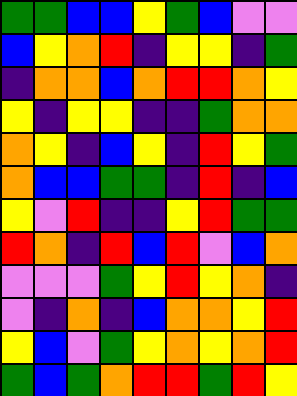[["green", "green", "blue", "blue", "yellow", "green", "blue", "violet", "violet"], ["blue", "yellow", "orange", "red", "indigo", "yellow", "yellow", "indigo", "green"], ["indigo", "orange", "orange", "blue", "orange", "red", "red", "orange", "yellow"], ["yellow", "indigo", "yellow", "yellow", "indigo", "indigo", "green", "orange", "orange"], ["orange", "yellow", "indigo", "blue", "yellow", "indigo", "red", "yellow", "green"], ["orange", "blue", "blue", "green", "green", "indigo", "red", "indigo", "blue"], ["yellow", "violet", "red", "indigo", "indigo", "yellow", "red", "green", "green"], ["red", "orange", "indigo", "red", "blue", "red", "violet", "blue", "orange"], ["violet", "violet", "violet", "green", "yellow", "red", "yellow", "orange", "indigo"], ["violet", "indigo", "orange", "indigo", "blue", "orange", "orange", "yellow", "red"], ["yellow", "blue", "violet", "green", "yellow", "orange", "yellow", "orange", "red"], ["green", "blue", "green", "orange", "red", "red", "green", "red", "yellow"]]